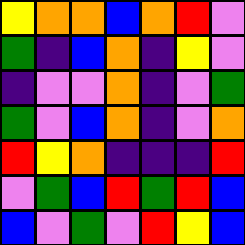[["yellow", "orange", "orange", "blue", "orange", "red", "violet"], ["green", "indigo", "blue", "orange", "indigo", "yellow", "violet"], ["indigo", "violet", "violet", "orange", "indigo", "violet", "green"], ["green", "violet", "blue", "orange", "indigo", "violet", "orange"], ["red", "yellow", "orange", "indigo", "indigo", "indigo", "red"], ["violet", "green", "blue", "red", "green", "red", "blue"], ["blue", "violet", "green", "violet", "red", "yellow", "blue"]]